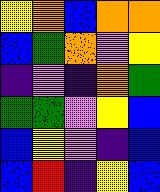[["yellow", "orange", "blue", "orange", "orange"], ["blue", "green", "orange", "violet", "yellow"], ["indigo", "violet", "indigo", "orange", "green"], ["green", "green", "violet", "yellow", "blue"], ["blue", "yellow", "violet", "indigo", "blue"], ["blue", "red", "indigo", "yellow", "blue"]]